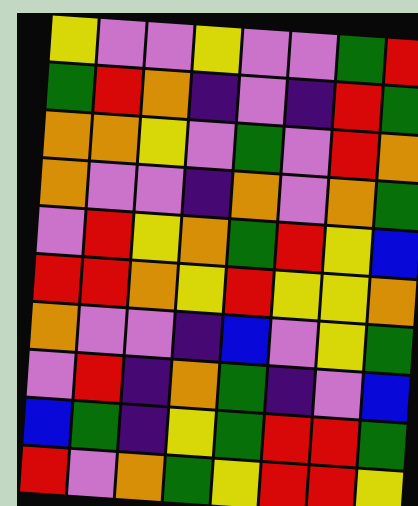[["yellow", "violet", "violet", "yellow", "violet", "violet", "green", "red"], ["green", "red", "orange", "indigo", "violet", "indigo", "red", "green"], ["orange", "orange", "yellow", "violet", "green", "violet", "red", "orange"], ["orange", "violet", "violet", "indigo", "orange", "violet", "orange", "green"], ["violet", "red", "yellow", "orange", "green", "red", "yellow", "blue"], ["red", "red", "orange", "yellow", "red", "yellow", "yellow", "orange"], ["orange", "violet", "violet", "indigo", "blue", "violet", "yellow", "green"], ["violet", "red", "indigo", "orange", "green", "indigo", "violet", "blue"], ["blue", "green", "indigo", "yellow", "green", "red", "red", "green"], ["red", "violet", "orange", "green", "yellow", "red", "red", "yellow"]]